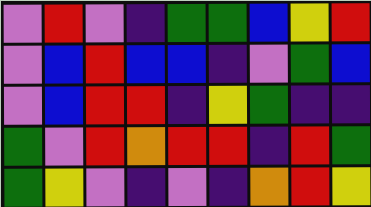[["violet", "red", "violet", "indigo", "green", "green", "blue", "yellow", "red"], ["violet", "blue", "red", "blue", "blue", "indigo", "violet", "green", "blue"], ["violet", "blue", "red", "red", "indigo", "yellow", "green", "indigo", "indigo"], ["green", "violet", "red", "orange", "red", "red", "indigo", "red", "green"], ["green", "yellow", "violet", "indigo", "violet", "indigo", "orange", "red", "yellow"]]